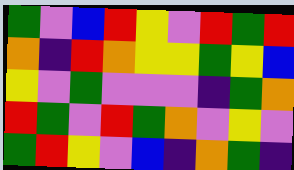[["green", "violet", "blue", "red", "yellow", "violet", "red", "green", "red"], ["orange", "indigo", "red", "orange", "yellow", "yellow", "green", "yellow", "blue"], ["yellow", "violet", "green", "violet", "violet", "violet", "indigo", "green", "orange"], ["red", "green", "violet", "red", "green", "orange", "violet", "yellow", "violet"], ["green", "red", "yellow", "violet", "blue", "indigo", "orange", "green", "indigo"]]